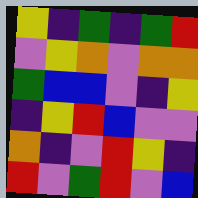[["yellow", "indigo", "green", "indigo", "green", "red"], ["violet", "yellow", "orange", "violet", "orange", "orange"], ["green", "blue", "blue", "violet", "indigo", "yellow"], ["indigo", "yellow", "red", "blue", "violet", "violet"], ["orange", "indigo", "violet", "red", "yellow", "indigo"], ["red", "violet", "green", "red", "violet", "blue"]]